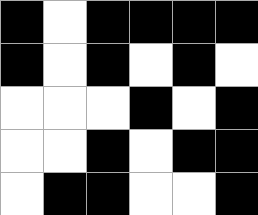[["black", "white", "black", "black", "black", "black"], ["black", "white", "black", "white", "black", "white"], ["white", "white", "white", "black", "white", "black"], ["white", "white", "black", "white", "black", "black"], ["white", "black", "black", "white", "white", "black"]]